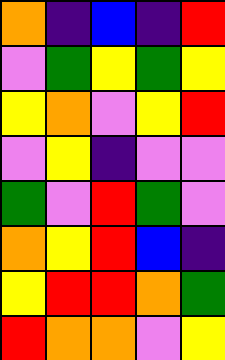[["orange", "indigo", "blue", "indigo", "red"], ["violet", "green", "yellow", "green", "yellow"], ["yellow", "orange", "violet", "yellow", "red"], ["violet", "yellow", "indigo", "violet", "violet"], ["green", "violet", "red", "green", "violet"], ["orange", "yellow", "red", "blue", "indigo"], ["yellow", "red", "red", "orange", "green"], ["red", "orange", "orange", "violet", "yellow"]]